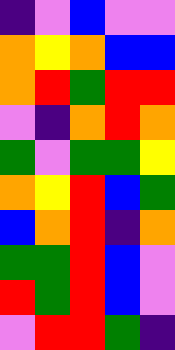[["indigo", "violet", "blue", "violet", "violet"], ["orange", "yellow", "orange", "blue", "blue"], ["orange", "red", "green", "red", "red"], ["violet", "indigo", "orange", "red", "orange"], ["green", "violet", "green", "green", "yellow"], ["orange", "yellow", "red", "blue", "green"], ["blue", "orange", "red", "indigo", "orange"], ["green", "green", "red", "blue", "violet"], ["red", "green", "red", "blue", "violet"], ["violet", "red", "red", "green", "indigo"]]